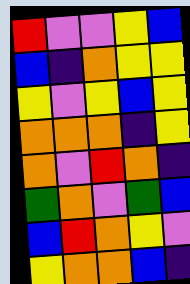[["red", "violet", "violet", "yellow", "blue"], ["blue", "indigo", "orange", "yellow", "yellow"], ["yellow", "violet", "yellow", "blue", "yellow"], ["orange", "orange", "orange", "indigo", "yellow"], ["orange", "violet", "red", "orange", "indigo"], ["green", "orange", "violet", "green", "blue"], ["blue", "red", "orange", "yellow", "violet"], ["yellow", "orange", "orange", "blue", "indigo"]]